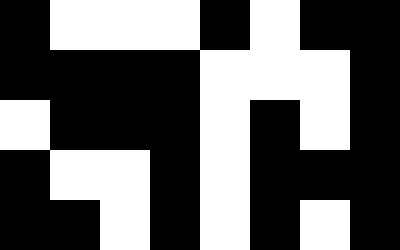[["black", "white", "white", "white", "black", "white", "black", "black"], ["black", "black", "black", "black", "white", "white", "white", "black"], ["white", "black", "black", "black", "white", "black", "white", "black"], ["black", "white", "white", "black", "white", "black", "black", "black"], ["black", "black", "white", "black", "white", "black", "white", "black"]]